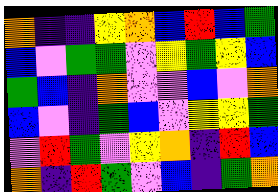[["orange", "indigo", "indigo", "yellow", "orange", "blue", "red", "blue", "green"], ["blue", "violet", "green", "green", "violet", "yellow", "green", "yellow", "blue"], ["green", "blue", "indigo", "orange", "violet", "violet", "blue", "violet", "orange"], ["blue", "violet", "indigo", "green", "blue", "violet", "yellow", "yellow", "green"], ["violet", "red", "green", "violet", "yellow", "orange", "indigo", "red", "blue"], ["orange", "indigo", "red", "green", "violet", "blue", "indigo", "green", "orange"]]